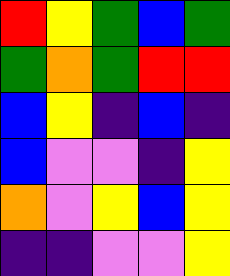[["red", "yellow", "green", "blue", "green"], ["green", "orange", "green", "red", "red"], ["blue", "yellow", "indigo", "blue", "indigo"], ["blue", "violet", "violet", "indigo", "yellow"], ["orange", "violet", "yellow", "blue", "yellow"], ["indigo", "indigo", "violet", "violet", "yellow"]]